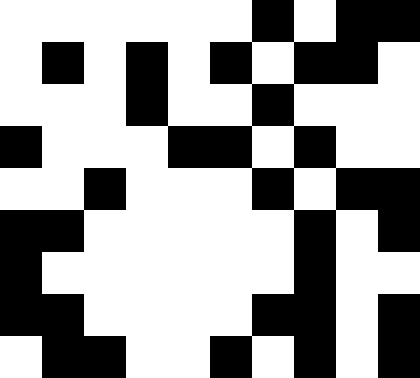[["white", "white", "white", "white", "white", "white", "black", "white", "black", "black"], ["white", "black", "white", "black", "white", "black", "white", "black", "black", "white"], ["white", "white", "white", "black", "white", "white", "black", "white", "white", "white"], ["black", "white", "white", "white", "black", "black", "white", "black", "white", "white"], ["white", "white", "black", "white", "white", "white", "black", "white", "black", "black"], ["black", "black", "white", "white", "white", "white", "white", "black", "white", "black"], ["black", "white", "white", "white", "white", "white", "white", "black", "white", "white"], ["black", "black", "white", "white", "white", "white", "black", "black", "white", "black"], ["white", "black", "black", "white", "white", "black", "white", "black", "white", "black"]]